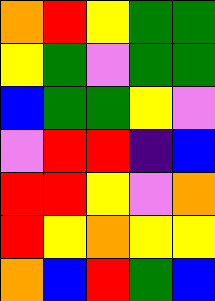[["orange", "red", "yellow", "green", "green"], ["yellow", "green", "violet", "green", "green"], ["blue", "green", "green", "yellow", "violet"], ["violet", "red", "red", "indigo", "blue"], ["red", "red", "yellow", "violet", "orange"], ["red", "yellow", "orange", "yellow", "yellow"], ["orange", "blue", "red", "green", "blue"]]